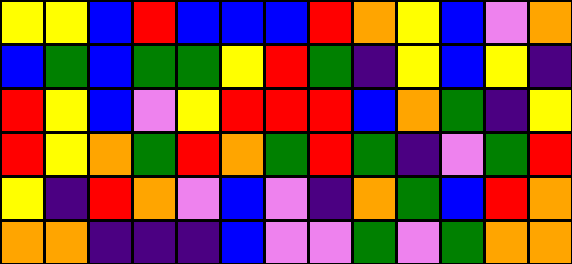[["yellow", "yellow", "blue", "red", "blue", "blue", "blue", "red", "orange", "yellow", "blue", "violet", "orange"], ["blue", "green", "blue", "green", "green", "yellow", "red", "green", "indigo", "yellow", "blue", "yellow", "indigo"], ["red", "yellow", "blue", "violet", "yellow", "red", "red", "red", "blue", "orange", "green", "indigo", "yellow"], ["red", "yellow", "orange", "green", "red", "orange", "green", "red", "green", "indigo", "violet", "green", "red"], ["yellow", "indigo", "red", "orange", "violet", "blue", "violet", "indigo", "orange", "green", "blue", "red", "orange"], ["orange", "orange", "indigo", "indigo", "indigo", "blue", "violet", "violet", "green", "violet", "green", "orange", "orange"]]